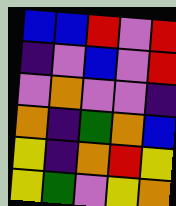[["blue", "blue", "red", "violet", "red"], ["indigo", "violet", "blue", "violet", "red"], ["violet", "orange", "violet", "violet", "indigo"], ["orange", "indigo", "green", "orange", "blue"], ["yellow", "indigo", "orange", "red", "yellow"], ["yellow", "green", "violet", "yellow", "orange"]]